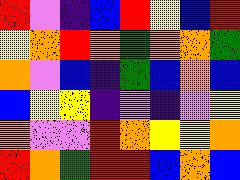[["red", "violet", "indigo", "blue", "red", "yellow", "blue", "red"], ["yellow", "orange", "red", "orange", "green", "orange", "orange", "green"], ["orange", "violet", "blue", "indigo", "green", "blue", "orange", "blue"], ["blue", "yellow", "yellow", "indigo", "violet", "indigo", "violet", "yellow"], ["orange", "violet", "violet", "red", "orange", "yellow", "yellow", "orange"], ["red", "orange", "green", "red", "red", "blue", "orange", "blue"]]